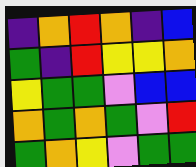[["indigo", "orange", "red", "orange", "indigo", "blue"], ["green", "indigo", "red", "yellow", "yellow", "orange"], ["yellow", "green", "green", "violet", "blue", "blue"], ["orange", "green", "orange", "green", "violet", "red"], ["green", "orange", "yellow", "violet", "green", "green"]]